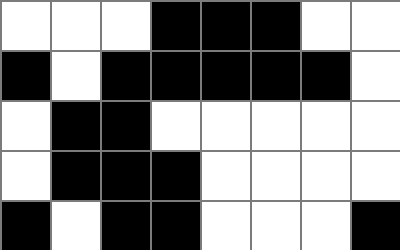[["white", "white", "white", "black", "black", "black", "white", "white"], ["black", "white", "black", "black", "black", "black", "black", "white"], ["white", "black", "black", "white", "white", "white", "white", "white"], ["white", "black", "black", "black", "white", "white", "white", "white"], ["black", "white", "black", "black", "white", "white", "white", "black"]]